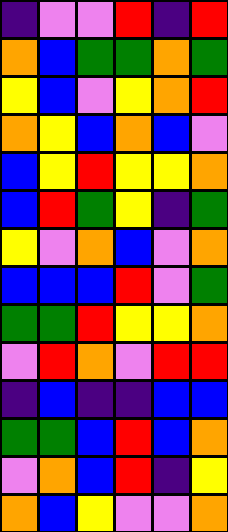[["indigo", "violet", "violet", "red", "indigo", "red"], ["orange", "blue", "green", "green", "orange", "green"], ["yellow", "blue", "violet", "yellow", "orange", "red"], ["orange", "yellow", "blue", "orange", "blue", "violet"], ["blue", "yellow", "red", "yellow", "yellow", "orange"], ["blue", "red", "green", "yellow", "indigo", "green"], ["yellow", "violet", "orange", "blue", "violet", "orange"], ["blue", "blue", "blue", "red", "violet", "green"], ["green", "green", "red", "yellow", "yellow", "orange"], ["violet", "red", "orange", "violet", "red", "red"], ["indigo", "blue", "indigo", "indigo", "blue", "blue"], ["green", "green", "blue", "red", "blue", "orange"], ["violet", "orange", "blue", "red", "indigo", "yellow"], ["orange", "blue", "yellow", "violet", "violet", "orange"]]